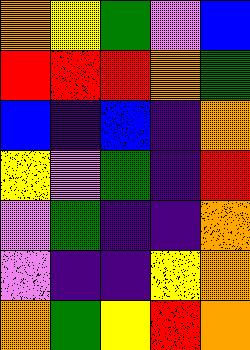[["orange", "yellow", "green", "violet", "blue"], ["red", "red", "red", "orange", "green"], ["blue", "indigo", "blue", "indigo", "orange"], ["yellow", "violet", "green", "indigo", "red"], ["violet", "green", "indigo", "indigo", "orange"], ["violet", "indigo", "indigo", "yellow", "orange"], ["orange", "green", "yellow", "red", "orange"]]